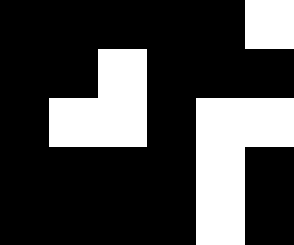[["black", "black", "black", "black", "black", "white"], ["black", "black", "white", "black", "black", "black"], ["black", "white", "white", "black", "white", "white"], ["black", "black", "black", "black", "white", "black"], ["black", "black", "black", "black", "white", "black"]]